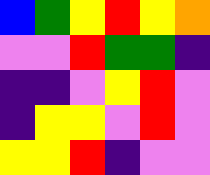[["blue", "green", "yellow", "red", "yellow", "orange"], ["violet", "violet", "red", "green", "green", "indigo"], ["indigo", "indigo", "violet", "yellow", "red", "violet"], ["indigo", "yellow", "yellow", "violet", "red", "violet"], ["yellow", "yellow", "red", "indigo", "violet", "violet"]]